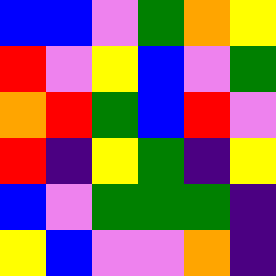[["blue", "blue", "violet", "green", "orange", "yellow"], ["red", "violet", "yellow", "blue", "violet", "green"], ["orange", "red", "green", "blue", "red", "violet"], ["red", "indigo", "yellow", "green", "indigo", "yellow"], ["blue", "violet", "green", "green", "green", "indigo"], ["yellow", "blue", "violet", "violet", "orange", "indigo"]]